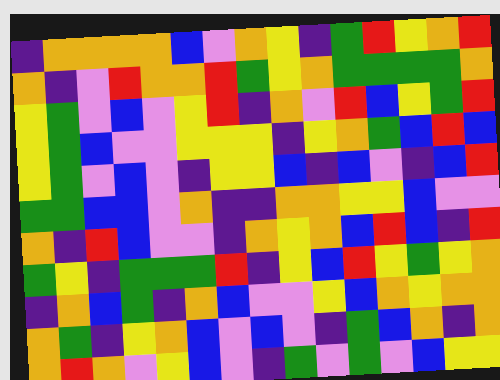[["indigo", "orange", "orange", "orange", "orange", "blue", "violet", "orange", "yellow", "indigo", "green", "red", "yellow", "orange", "red"], ["orange", "indigo", "violet", "red", "orange", "orange", "red", "green", "yellow", "orange", "green", "green", "green", "green", "orange"], ["yellow", "green", "violet", "blue", "violet", "yellow", "red", "indigo", "orange", "violet", "red", "blue", "yellow", "green", "red"], ["yellow", "green", "blue", "violet", "violet", "yellow", "yellow", "yellow", "indigo", "yellow", "orange", "green", "blue", "red", "blue"], ["yellow", "green", "violet", "blue", "violet", "indigo", "yellow", "yellow", "blue", "indigo", "blue", "violet", "indigo", "blue", "red"], ["green", "green", "blue", "blue", "violet", "orange", "indigo", "indigo", "orange", "orange", "yellow", "yellow", "blue", "violet", "violet"], ["orange", "indigo", "red", "blue", "violet", "violet", "indigo", "orange", "yellow", "orange", "blue", "red", "blue", "indigo", "red"], ["green", "yellow", "indigo", "green", "green", "green", "red", "indigo", "yellow", "blue", "red", "yellow", "green", "yellow", "orange"], ["indigo", "orange", "blue", "green", "indigo", "orange", "blue", "violet", "violet", "yellow", "blue", "orange", "yellow", "orange", "orange"], ["orange", "green", "indigo", "yellow", "orange", "blue", "violet", "blue", "violet", "indigo", "green", "blue", "orange", "indigo", "orange"], ["orange", "red", "orange", "violet", "yellow", "blue", "violet", "indigo", "green", "violet", "green", "violet", "blue", "yellow", "yellow"]]